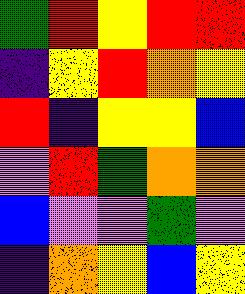[["green", "red", "yellow", "red", "red"], ["indigo", "yellow", "red", "orange", "yellow"], ["red", "indigo", "yellow", "yellow", "blue"], ["violet", "red", "green", "orange", "orange"], ["blue", "violet", "violet", "green", "violet"], ["indigo", "orange", "yellow", "blue", "yellow"]]